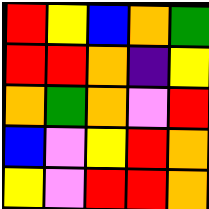[["red", "yellow", "blue", "orange", "green"], ["red", "red", "orange", "indigo", "yellow"], ["orange", "green", "orange", "violet", "red"], ["blue", "violet", "yellow", "red", "orange"], ["yellow", "violet", "red", "red", "orange"]]